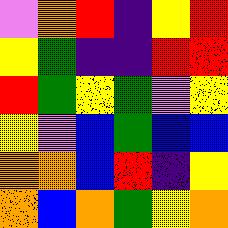[["violet", "orange", "red", "indigo", "yellow", "red"], ["yellow", "green", "indigo", "indigo", "red", "red"], ["red", "green", "yellow", "green", "violet", "yellow"], ["yellow", "violet", "blue", "green", "blue", "blue"], ["orange", "orange", "blue", "red", "indigo", "yellow"], ["orange", "blue", "orange", "green", "yellow", "orange"]]